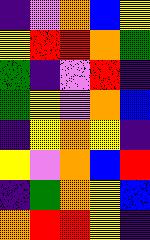[["indigo", "violet", "orange", "blue", "yellow"], ["yellow", "red", "red", "orange", "green"], ["green", "indigo", "violet", "red", "indigo"], ["green", "yellow", "violet", "orange", "blue"], ["indigo", "yellow", "orange", "yellow", "indigo"], ["yellow", "violet", "orange", "blue", "red"], ["indigo", "green", "orange", "yellow", "blue"], ["orange", "red", "red", "yellow", "indigo"]]